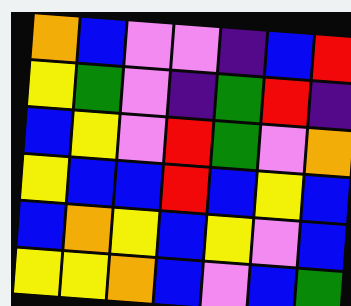[["orange", "blue", "violet", "violet", "indigo", "blue", "red"], ["yellow", "green", "violet", "indigo", "green", "red", "indigo"], ["blue", "yellow", "violet", "red", "green", "violet", "orange"], ["yellow", "blue", "blue", "red", "blue", "yellow", "blue"], ["blue", "orange", "yellow", "blue", "yellow", "violet", "blue"], ["yellow", "yellow", "orange", "blue", "violet", "blue", "green"]]